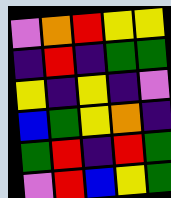[["violet", "orange", "red", "yellow", "yellow"], ["indigo", "red", "indigo", "green", "green"], ["yellow", "indigo", "yellow", "indigo", "violet"], ["blue", "green", "yellow", "orange", "indigo"], ["green", "red", "indigo", "red", "green"], ["violet", "red", "blue", "yellow", "green"]]